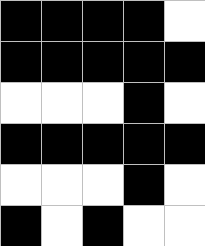[["black", "black", "black", "black", "white"], ["black", "black", "black", "black", "black"], ["white", "white", "white", "black", "white"], ["black", "black", "black", "black", "black"], ["white", "white", "white", "black", "white"], ["black", "white", "black", "white", "white"]]